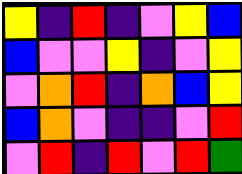[["yellow", "indigo", "red", "indigo", "violet", "yellow", "blue"], ["blue", "violet", "violet", "yellow", "indigo", "violet", "yellow"], ["violet", "orange", "red", "indigo", "orange", "blue", "yellow"], ["blue", "orange", "violet", "indigo", "indigo", "violet", "red"], ["violet", "red", "indigo", "red", "violet", "red", "green"]]